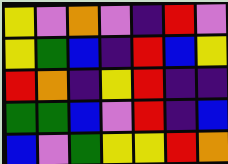[["yellow", "violet", "orange", "violet", "indigo", "red", "violet"], ["yellow", "green", "blue", "indigo", "red", "blue", "yellow"], ["red", "orange", "indigo", "yellow", "red", "indigo", "indigo"], ["green", "green", "blue", "violet", "red", "indigo", "blue"], ["blue", "violet", "green", "yellow", "yellow", "red", "orange"]]